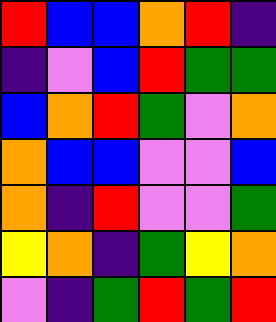[["red", "blue", "blue", "orange", "red", "indigo"], ["indigo", "violet", "blue", "red", "green", "green"], ["blue", "orange", "red", "green", "violet", "orange"], ["orange", "blue", "blue", "violet", "violet", "blue"], ["orange", "indigo", "red", "violet", "violet", "green"], ["yellow", "orange", "indigo", "green", "yellow", "orange"], ["violet", "indigo", "green", "red", "green", "red"]]